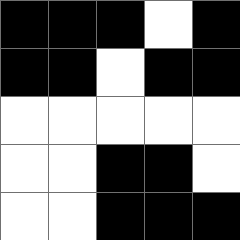[["black", "black", "black", "white", "black"], ["black", "black", "white", "black", "black"], ["white", "white", "white", "white", "white"], ["white", "white", "black", "black", "white"], ["white", "white", "black", "black", "black"]]